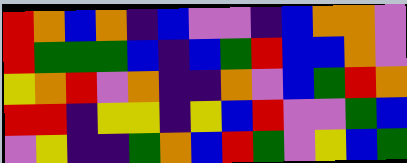[["red", "orange", "blue", "orange", "indigo", "blue", "violet", "violet", "indigo", "blue", "orange", "orange", "violet"], ["red", "green", "green", "green", "blue", "indigo", "blue", "green", "red", "blue", "blue", "orange", "violet"], ["yellow", "orange", "red", "violet", "orange", "indigo", "indigo", "orange", "violet", "blue", "green", "red", "orange"], ["red", "red", "indigo", "yellow", "yellow", "indigo", "yellow", "blue", "red", "violet", "violet", "green", "blue"], ["violet", "yellow", "indigo", "indigo", "green", "orange", "blue", "red", "green", "violet", "yellow", "blue", "green"]]